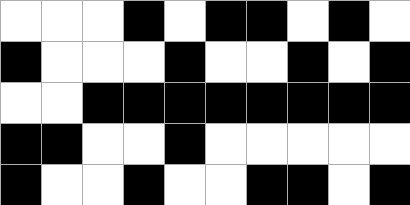[["white", "white", "white", "black", "white", "black", "black", "white", "black", "white"], ["black", "white", "white", "white", "black", "white", "white", "black", "white", "black"], ["white", "white", "black", "black", "black", "black", "black", "black", "black", "black"], ["black", "black", "white", "white", "black", "white", "white", "white", "white", "white"], ["black", "white", "white", "black", "white", "white", "black", "black", "white", "black"]]